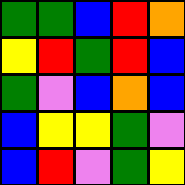[["green", "green", "blue", "red", "orange"], ["yellow", "red", "green", "red", "blue"], ["green", "violet", "blue", "orange", "blue"], ["blue", "yellow", "yellow", "green", "violet"], ["blue", "red", "violet", "green", "yellow"]]